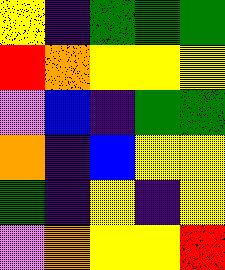[["yellow", "indigo", "green", "green", "green"], ["red", "orange", "yellow", "yellow", "yellow"], ["violet", "blue", "indigo", "green", "green"], ["orange", "indigo", "blue", "yellow", "yellow"], ["green", "indigo", "yellow", "indigo", "yellow"], ["violet", "orange", "yellow", "yellow", "red"]]